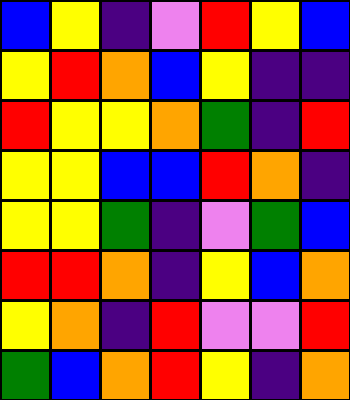[["blue", "yellow", "indigo", "violet", "red", "yellow", "blue"], ["yellow", "red", "orange", "blue", "yellow", "indigo", "indigo"], ["red", "yellow", "yellow", "orange", "green", "indigo", "red"], ["yellow", "yellow", "blue", "blue", "red", "orange", "indigo"], ["yellow", "yellow", "green", "indigo", "violet", "green", "blue"], ["red", "red", "orange", "indigo", "yellow", "blue", "orange"], ["yellow", "orange", "indigo", "red", "violet", "violet", "red"], ["green", "blue", "orange", "red", "yellow", "indigo", "orange"]]